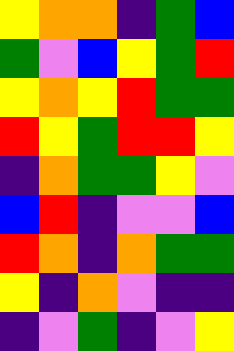[["yellow", "orange", "orange", "indigo", "green", "blue"], ["green", "violet", "blue", "yellow", "green", "red"], ["yellow", "orange", "yellow", "red", "green", "green"], ["red", "yellow", "green", "red", "red", "yellow"], ["indigo", "orange", "green", "green", "yellow", "violet"], ["blue", "red", "indigo", "violet", "violet", "blue"], ["red", "orange", "indigo", "orange", "green", "green"], ["yellow", "indigo", "orange", "violet", "indigo", "indigo"], ["indigo", "violet", "green", "indigo", "violet", "yellow"]]